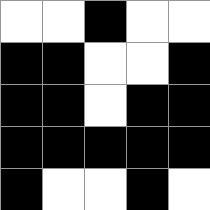[["white", "white", "black", "white", "white"], ["black", "black", "white", "white", "black"], ["black", "black", "white", "black", "black"], ["black", "black", "black", "black", "black"], ["black", "white", "white", "black", "white"]]